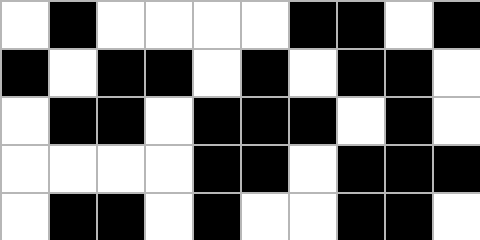[["white", "black", "white", "white", "white", "white", "black", "black", "white", "black"], ["black", "white", "black", "black", "white", "black", "white", "black", "black", "white"], ["white", "black", "black", "white", "black", "black", "black", "white", "black", "white"], ["white", "white", "white", "white", "black", "black", "white", "black", "black", "black"], ["white", "black", "black", "white", "black", "white", "white", "black", "black", "white"]]